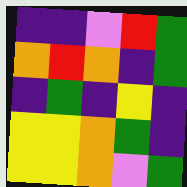[["indigo", "indigo", "violet", "red", "green"], ["orange", "red", "orange", "indigo", "green"], ["indigo", "green", "indigo", "yellow", "indigo"], ["yellow", "yellow", "orange", "green", "indigo"], ["yellow", "yellow", "orange", "violet", "green"]]